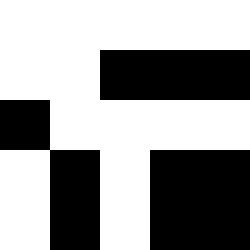[["white", "white", "white", "white", "white"], ["white", "white", "black", "black", "black"], ["black", "white", "white", "white", "white"], ["white", "black", "white", "black", "black"], ["white", "black", "white", "black", "black"]]